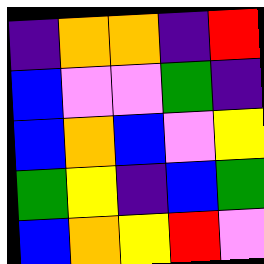[["indigo", "orange", "orange", "indigo", "red"], ["blue", "violet", "violet", "green", "indigo"], ["blue", "orange", "blue", "violet", "yellow"], ["green", "yellow", "indigo", "blue", "green"], ["blue", "orange", "yellow", "red", "violet"]]